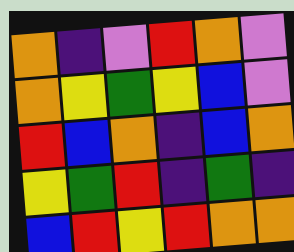[["orange", "indigo", "violet", "red", "orange", "violet"], ["orange", "yellow", "green", "yellow", "blue", "violet"], ["red", "blue", "orange", "indigo", "blue", "orange"], ["yellow", "green", "red", "indigo", "green", "indigo"], ["blue", "red", "yellow", "red", "orange", "orange"]]